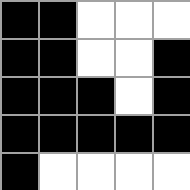[["black", "black", "white", "white", "white"], ["black", "black", "white", "white", "black"], ["black", "black", "black", "white", "black"], ["black", "black", "black", "black", "black"], ["black", "white", "white", "white", "white"]]